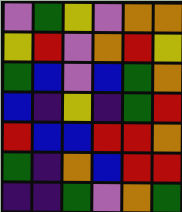[["violet", "green", "yellow", "violet", "orange", "orange"], ["yellow", "red", "violet", "orange", "red", "yellow"], ["green", "blue", "violet", "blue", "green", "orange"], ["blue", "indigo", "yellow", "indigo", "green", "red"], ["red", "blue", "blue", "red", "red", "orange"], ["green", "indigo", "orange", "blue", "red", "red"], ["indigo", "indigo", "green", "violet", "orange", "green"]]